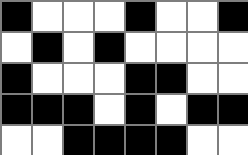[["black", "white", "white", "white", "black", "white", "white", "black"], ["white", "black", "white", "black", "white", "white", "white", "white"], ["black", "white", "white", "white", "black", "black", "white", "white"], ["black", "black", "black", "white", "black", "white", "black", "black"], ["white", "white", "black", "black", "black", "black", "white", "white"]]